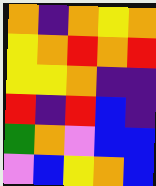[["orange", "indigo", "orange", "yellow", "orange"], ["yellow", "orange", "red", "orange", "red"], ["yellow", "yellow", "orange", "indigo", "indigo"], ["red", "indigo", "red", "blue", "indigo"], ["green", "orange", "violet", "blue", "blue"], ["violet", "blue", "yellow", "orange", "blue"]]